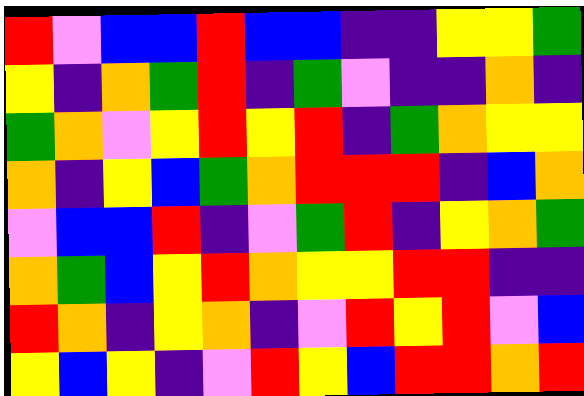[["red", "violet", "blue", "blue", "red", "blue", "blue", "indigo", "indigo", "yellow", "yellow", "green"], ["yellow", "indigo", "orange", "green", "red", "indigo", "green", "violet", "indigo", "indigo", "orange", "indigo"], ["green", "orange", "violet", "yellow", "red", "yellow", "red", "indigo", "green", "orange", "yellow", "yellow"], ["orange", "indigo", "yellow", "blue", "green", "orange", "red", "red", "red", "indigo", "blue", "orange"], ["violet", "blue", "blue", "red", "indigo", "violet", "green", "red", "indigo", "yellow", "orange", "green"], ["orange", "green", "blue", "yellow", "red", "orange", "yellow", "yellow", "red", "red", "indigo", "indigo"], ["red", "orange", "indigo", "yellow", "orange", "indigo", "violet", "red", "yellow", "red", "violet", "blue"], ["yellow", "blue", "yellow", "indigo", "violet", "red", "yellow", "blue", "red", "red", "orange", "red"]]